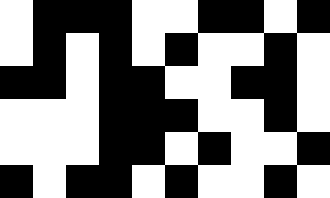[["white", "black", "black", "black", "white", "white", "black", "black", "white", "black"], ["white", "black", "white", "black", "white", "black", "white", "white", "black", "white"], ["black", "black", "white", "black", "black", "white", "white", "black", "black", "white"], ["white", "white", "white", "black", "black", "black", "white", "white", "black", "white"], ["white", "white", "white", "black", "black", "white", "black", "white", "white", "black"], ["black", "white", "black", "black", "white", "black", "white", "white", "black", "white"]]